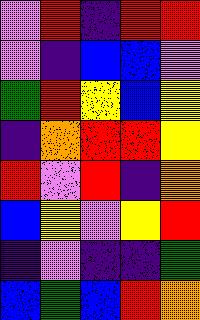[["violet", "red", "indigo", "red", "red"], ["violet", "indigo", "blue", "blue", "violet"], ["green", "red", "yellow", "blue", "yellow"], ["indigo", "orange", "red", "red", "yellow"], ["red", "violet", "red", "indigo", "orange"], ["blue", "yellow", "violet", "yellow", "red"], ["indigo", "violet", "indigo", "indigo", "green"], ["blue", "green", "blue", "red", "orange"]]